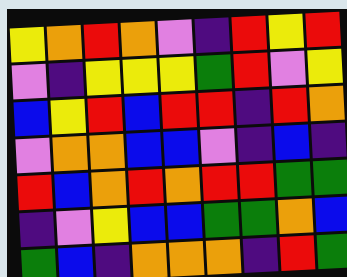[["yellow", "orange", "red", "orange", "violet", "indigo", "red", "yellow", "red"], ["violet", "indigo", "yellow", "yellow", "yellow", "green", "red", "violet", "yellow"], ["blue", "yellow", "red", "blue", "red", "red", "indigo", "red", "orange"], ["violet", "orange", "orange", "blue", "blue", "violet", "indigo", "blue", "indigo"], ["red", "blue", "orange", "red", "orange", "red", "red", "green", "green"], ["indigo", "violet", "yellow", "blue", "blue", "green", "green", "orange", "blue"], ["green", "blue", "indigo", "orange", "orange", "orange", "indigo", "red", "green"]]